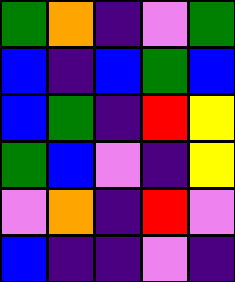[["green", "orange", "indigo", "violet", "green"], ["blue", "indigo", "blue", "green", "blue"], ["blue", "green", "indigo", "red", "yellow"], ["green", "blue", "violet", "indigo", "yellow"], ["violet", "orange", "indigo", "red", "violet"], ["blue", "indigo", "indigo", "violet", "indigo"]]